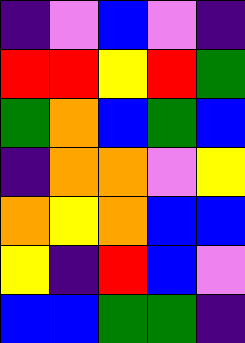[["indigo", "violet", "blue", "violet", "indigo"], ["red", "red", "yellow", "red", "green"], ["green", "orange", "blue", "green", "blue"], ["indigo", "orange", "orange", "violet", "yellow"], ["orange", "yellow", "orange", "blue", "blue"], ["yellow", "indigo", "red", "blue", "violet"], ["blue", "blue", "green", "green", "indigo"]]